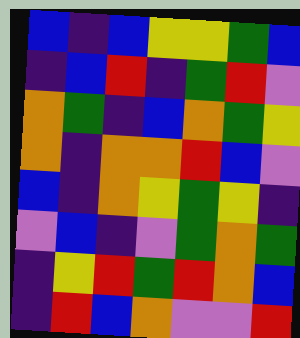[["blue", "indigo", "blue", "yellow", "yellow", "green", "blue"], ["indigo", "blue", "red", "indigo", "green", "red", "violet"], ["orange", "green", "indigo", "blue", "orange", "green", "yellow"], ["orange", "indigo", "orange", "orange", "red", "blue", "violet"], ["blue", "indigo", "orange", "yellow", "green", "yellow", "indigo"], ["violet", "blue", "indigo", "violet", "green", "orange", "green"], ["indigo", "yellow", "red", "green", "red", "orange", "blue"], ["indigo", "red", "blue", "orange", "violet", "violet", "red"]]